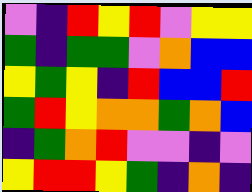[["violet", "indigo", "red", "yellow", "red", "violet", "yellow", "yellow"], ["green", "indigo", "green", "green", "violet", "orange", "blue", "blue"], ["yellow", "green", "yellow", "indigo", "red", "blue", "blue", "red"], ["green", "red", "yellow", "orange", "orange", "green", "orange", "blue"], ["indigo", "green", "orange", "red", "violet", "violet", "indigo", "violet"], ["yellow", "red", "red", "yellow", "green", "indigo", "orange", "indigo"]]